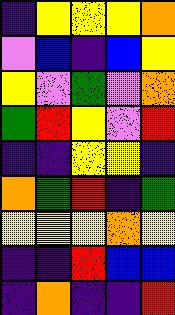[["indigo", "yellow", "yellow", "yellow", "orange"], ["violet", "blue", "indigo", "blue", "yellow"], ["yellow", "violet", "green", "violet", "orange"], ["green", "red", "yellow", "violet", "red"], ["indigo", "indigo", "yellow", "yellow", "indigo"], ["orange", "green", "red", "indigo", "green"], ["yellow", "yellow", "yellow", "orange", "yellow"], ["indigo", "indigo", "red", "blue", "blue"], ["indigo", "orange", "indigo", "indigo", "red"]]